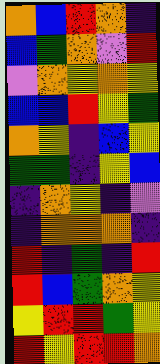[["orange", "blue", "red", "orange", "indigo"], ["blue", "green", "orange", "violet", "red"], ["violet", "orange", "yellow", "orange", "yellow"], ["blue", "blue", "red", "yellow", "green"], ["orange", "yellow", "indigo", "blue", "yellow"], ["green", "green", "indigo", "yellow", "blue"], ["indigo", "orange", "yellow", "indigo", "violet"], ["indigo", "orange", "orange", "orange", "indigo"], ["red", "indigo", "green", "indigo", "red"], ["red", "blue", "green", "orange", "yellow"], ["yellow", "red", "red", "green", "yellow"], ["red", "yellow", "red", "red", "orange"]]